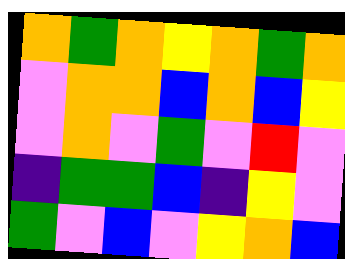[["orange", "green", "orange", "yellow", "orange", "green", "orange"], ["violet", "orange", "orange", "blue", "orange", "blue", "yellow"], ["violet", "orange", "violet", "green", "violet", "red", "violet"], ["indigo", "green", "green", "blue", "indigo", "yellow", "violet"], ["green", "violet", "blue", "violet", "yellow", "orange", "blue"]]